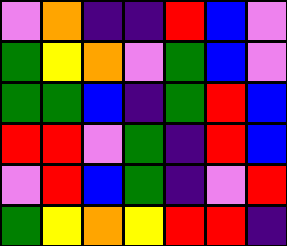[["violet", "orange", "indigo", "indigo", "red", "blue", "violet"], ["green", "yellow", "orange", "violet", "green", "blue", "violet"], ["green", "green", "blue", "indigo", "green", "red", "blue"], ["red", "red", "violet", "green", "indigo", "red", "blue"], ["violet", "red", "blue", "green", "indigo", "violet", "red"], ["green", "yellow", "orange", "yellow", "red", "red", "indigo"]]